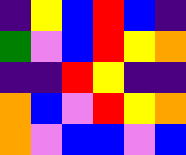[["indigo", "yellow", "blue", "red", "blue", "indigo"], ["green", "violet", "blue", "red", "yellow", "orange"], ["indigo", "indigo", "red", "yellow", "indigo", "indigo"], ["orange", "blue", "violet", "red", "yellow", "orange"], ["orange", "violet", "blue", "blue", "violet", "blue"]]